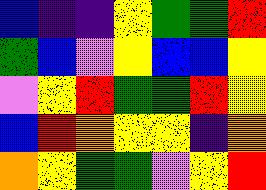[["blue", "indigo", "indigo", "yellow", "green", "green", "red"], ["green", "blue", "violet", "yellow", "blue", "blue", "yellow"], ["violet", "yellow", "red", "green", "green", "red", "yellow"], ["blue", "red", "orange", "yellow", "yellow", "indigo", "orange"], ["orange", "yellow", "green", "green", "violet", "yellow", "red"]]